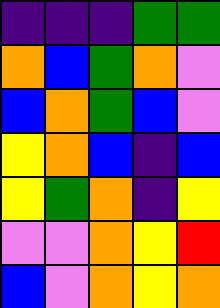[["indigo", "indigo", "indigo", "green", "green"], ["orange", "blue", "green", "orange", "violet"], ["blue", "orange", "green", "blue", "violet"], ["yellow", "orange", "blue", "indigo", "blue"], ["yellow", "green", "orange", "indigo", "yellow"], ["violet", "violet", "orange", "yellow", "red"], ["blue", "violet", "orange", "yellow", "orange"]]